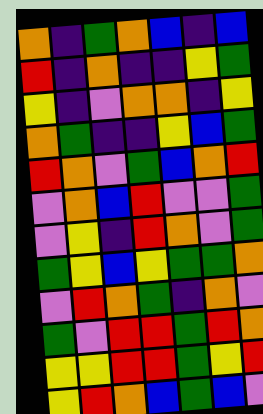[["orange", "indigo", "green", "orange", "blue", "indigo", "blue"], ["red", "indigo", "orange", "indigo", "indigo", "yellow", "green"], ["yellow", "indigo", "violet", "orange", "orange", "indigo", "yellow"], ["orange", "green", "indigo", "indigo", "yellow", "blue", "green"], ["red", "orange", "violet", "green", "blue", "orange", "red"], ["violet", "orange", "blue", "red", "violet", "violet", "green"], ["violet", "yellow", "indigo", "red", "orange", "violet", "green"], ["green", "yellow", "blue", "yellow", "green", "green", "orange"], ["violet", "red", "orange", "green", "indigo", "orange", "violet"], ["green", "violet", "red", "red", "green", "red", "orange"], ["yellow", "yellow", "red", "red", "green", "yellow", "red"], ["yellow", "red", "orange", "blue", "green", "blue", "violet"]]